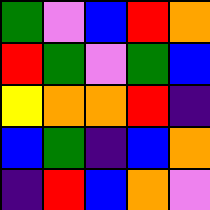[["green", "violet", "blue", "red", "orange"], ["red", "green", "violet", "green", "blue"], ["yellow", "orange", "orange", "red", "indigo"], ["blue", "green", "indigo", "blue", "orange"], ["indigo", "red", "blue", "orange", "violet"]]